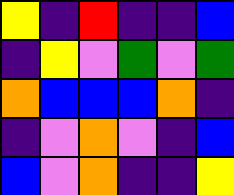[["yellow", "indigo", "red", "indigo", "indigo", "blue"], ["indigo", "yellow", "violet", "green", "violet", "green"], ["orange", "blue", "blue", "blue", "orange", "indigo"], ["indigo", "violet", "orange", "violet", "indigo", "blue"], ["blue", "violet", "orange", "indigo", "indigo", "yellow"]]